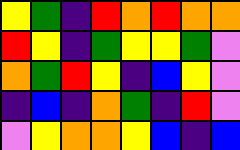[["yellow", "green", "indigo", "red", "orange", "red", "orange", "orange"], ["red", "yellow", "indigo", "green", "yellow", "yellow", "green", "violet"], ["orange", "green", "red", "yellow", "indigo", "blue", "yellow", "violet"], ["indigo", "blue", "indigo", "orange", "green", "indigo", "red", "violet"], ["violet", "yellow", "orange", "orange", "yellow", "blue", "indigo", "blue"]]